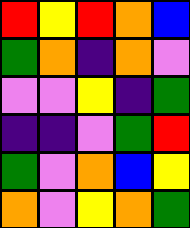[["red", "yellow", "red", "orange", "blue"], ["green", "orange", "indigo", "orange", "violet"], ["violet", "violet", "yellow", "indigo", "green"], ["indigo", "indigo", "violet", "green", "red"], ["green", "violet", "orange", "blue", "yellow"], ["orange", "violet", "yellow", "orange", "green"]]